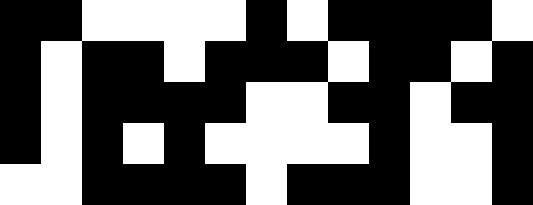[["black", "black", "white", "white", "white", "white", "black", "white", "black", "black", "black", "black", "white"], ["black", "white", "black", "black", "white", "black", "black", "black", "white", "black", "black", "white", "black"], ["black", "white", "black", "black", "black", "black", "white", "white", "black", "black", "white", "black", "black"], ["black", "white", "black", "white", "black", "white", "white", "white", "white", "black", "white", "white", "black"], ["white", "white", "black", "black", "black", "black", "white", "black", "black", "black", "white", "white", "black"]]